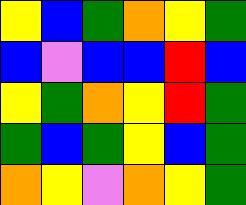[["yellow", "blue", "green", "orange", "yellow", "green"], ["blue", "violet", "blue", "blue", "red", "blue"], ["yellow", "green", "orange", "yellow", "red", "green"], ["green", "blue", "green", "yellow", "blue", "green"], ["orange", "yellow", "violet", "orange", "yellow", "green"]]